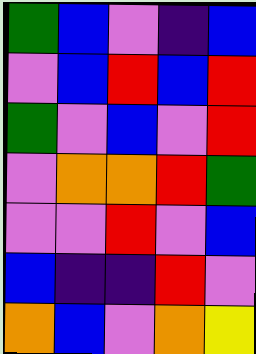[["green", "blue", "violet", "indigo", "blue"], ["violet", "blue", "red", "blue", "red"], ["green", "violet", "blue", "violet", "red"], ["violet", "orange", "orange", "red", "green"], ["violet", "violet", "red", "violet", "blue"], ["blue", "indigo", "indigo", "red", "violet"], ["orange", "blue", "violet", "orange", "yellow"]]